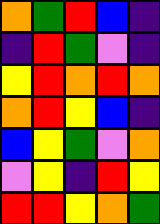[["orange", "green", "red", "blue", "indigo"], ["indigo", "red", "green", "violet", "indigo"], ["yellow", "red", "orange", "red", "orange"], ["orange", "red", "yellow", "blue", "indigo"], ["blue", "yellow", "green", "violet", "orange"], ["violet", "yellow", "indigo", "red", "yellow"], ["red", "red", "yellow", "orange", "green"]]